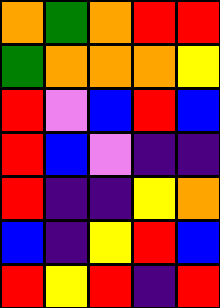[["orange", "green", "orange", "red", "red"], ["green", "orange", "orange", "orange", "yellow"], ["red", "violet", "blue", "red", "blue"], ["red", "blue", "violet", "indigo", "indigo"], ["red", "indigo", "indigo", "yellow", "orange"], ["blue", "indigo", "yellow", "red", "blue"], ["red", "yellow", "red", "indigo", "red"]]